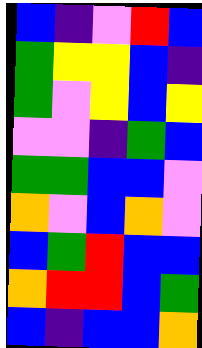[["blue", "indigo", "violet", "red", "blue"], ["green", "yellow", "yellow", "blue", "indigo"], ["green", "violet", "yellow", "blue", "yellow"], ["violet", "violet", "indigo", "green", "blue"], ["green", "green", "blue", "blue", "violet"], ["orange", "violet", "blue", "orange", "violet"], ["blue", "green", "red", "blue", "blue"], ["orange", "red", "red", "blue", "green"], ["blue", "indigo", "blue", "blue", "orange"]]